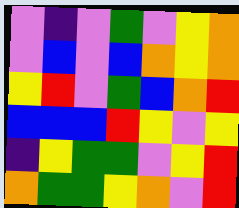[["violet", "indigo", "violet", "green", "violet", "yellow", "orange"], ["violet", "blue", "violet", "blue", "orange", "yellow", "orange"], ["yellow", "red", "violet", "green", "blue", "orange", "red"], ["blue", "blue", "blue", "red", "yellow", "violet", "yellow"], ["indigo", "yellow", "green", "green", "violet", "yellow", "red"], ["orange", "green", "green", "yellow", "orange", "violet", "red"]]